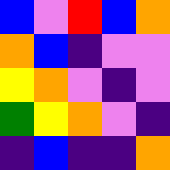[["blue", "violet", "red", "blue", "orange"], ["orange", "blue", "indigo", "violet", "violet"], ["yellow", "orange", "violet", "indigo", "violet"], ["green", "yellow", "orange", "violet", "indigo"], ["indigo", "blue", "indigo", "indigo", "orange"]]